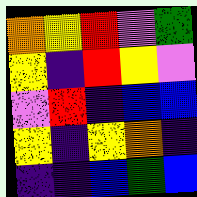[["orange", "yellow", "red", "violet", "green"], ["yellow", "indigo", "red", "yellow", "violet"], ["violet", "red", "indigo", "blue", "blue"], ["yellow", "indigo", "yellow", "orange", "indigo"], ["indigo", "indigo", "blue", "green", "blue"]]